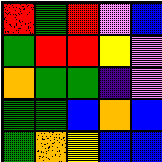[["red", "green", "red", "violet", "blue"], ["green", "red", "red", "yellow", "violet"], ["orange", "green", "green", "indigo", "violet"], ["green", "green", "blue", "orange", "blue"], ["green", "orange", "yellow", "blue", "blue"]]